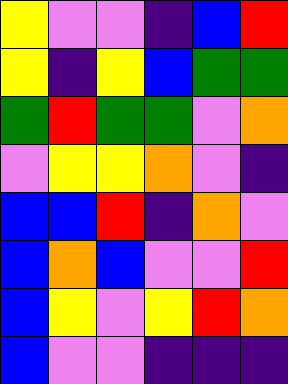[["yellow", "violet", "violet", "indigo", "blue", "red"], ["yellow", "indigo", "yellow", "blue", "green", "green"], ["green", "red", "green", "green", "violet", "orange"], ["violet", "yellow", "yellow", "orange", "violet", "indigo"], ["blue", "blue", "red", "indigo", "orange", "violet"], ["blue", "orange", "blue", "violet", "violet", "red"], ["blue", "yellow", "violet", "yellow", "red", "orange"], ["blue", "violet", "violet", "indigo", "indigo", "indigo"]]